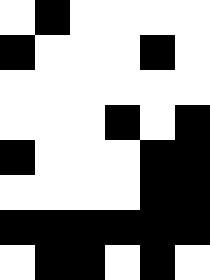[["white", "black", "white", "white", "white", "white"], ["black", "white", "white", "white", "black", "white"], ["white", "white", "white", "white", "white", "white"], ["white", "white", "white", "black", "white", "black"], ["black", "white", "white", "white", "black", "black"], ["white", "white", "white", "white", "black", "black"], ["black", "black", "black", "black", "black", "black"], ["white", "black", "black", "white", "black", "white"]]